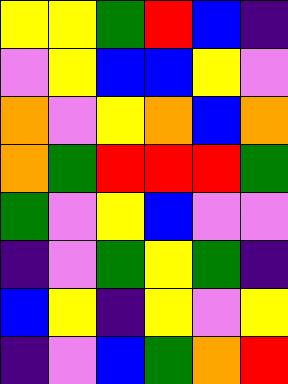[["yellow", "yellow", "green", "red", "blue", "indigo"], ["violet", "yellow", "blue", "blue", "yellow", "violet"], ["orange", "violet", "yellow", "orange", "blue", "orange"], ["orange", "green", "red", "red", "red", "green"], ["green", "violet", "yellow", "blue", "violet", "violet"], ["indigo", "violet", "green", "yellow", "green", "indigo"], ["blue", "yellow", "indigo", "yellow", "violet", "yellow"], ["indigo", "violet", "blue", "green", "orange", "red"]]